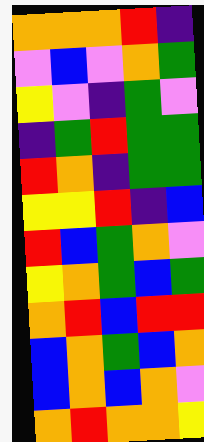[["orange", "orange", "orange", "red", "indigo"], ["violet", "blue", "violet", "orange", "green"], ["yellow", "violet", "indigo", "green", "violet"], ["indigo", "green", "red", "green", "green"], ["red", "orange", "indigo", "green", "green"], ["yellow", "yellow", "red", "indigo", "blue"], ["red", "blue", "green", "orange", "violet"], ["yellow", "orange", "green", "blue", "green"], ["orange", "red", "blue", "red", "red"], ["blue", "orange", "green", "blue", "orange"], ["blue", "orange", "blue", "orange", "violet"], ["orange", "red", "orange", "orange", "yellow"]]